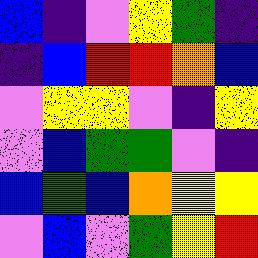[["blue", "indigo", "violet", "yellow", "green", "indigo"], ["indigo", "blue", "red", "red", "orange", "blue"], ["violet", "yellow", "yellow", "violet", "indigo", "yellow"], ["violet", "blue", "green", "green", "violet", "indigo"], ["blue", "green", "blue", "orange", "yellow", "yellow"], ["violet", "blue", "violet", "green", "yellow", "red"]]